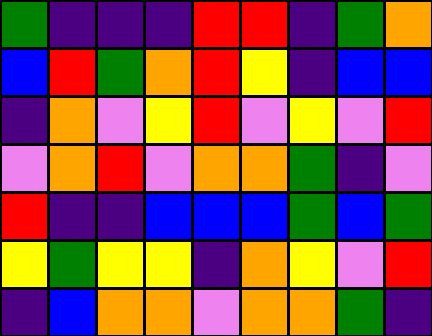[["green", "indigo", "indigo", "indigo", "red", "red", "indigo", "green", "orange"], ["blue", "red", "green", "orange", "red", "yellow", "indigo", "blue", "blue"], ["indigo", "orange", "violet", "yellow", "red", "violet", "yellow", "violet", "red"], ["violet", "orange", "red", "violet", "orange", "orange", "green", "indigo", "violet"], ["red", "indigo", "indigo", "blue", "blue", "blue", "green", "blue", "green"], ["yellow", "green", "yellow", "yellow", "indigo", "orange", "yellow", "violet", "red"], ["indigo", "blue", "orange", "orange", "violet", "orange", "orange", "green", "indigo"]]